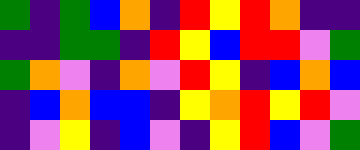[["green", "indigo", "green", "blue", "orange", "indigo", "red", "yellow", "red", "orange", "indigo", "indigo"], ["indigo", "indigo", "green", "green", "indigo", "red", "yellow", "blue", "red", "red", "violet", "green"], ["green", "orange", "violet", "indigo", "orange", "violet", "red", "yellow", "indigo", "blue", "orange", "blue"], ["indigo", "blue", "orange", "blue", "blue", "indigo", "yellow", "orange", "red", "yellow", "red", "violet"], ["indigo", "violet", "yellow", "indigo", "blue", "violet", "indigo", "yellow", "red", "blue", "violet", "green"]]